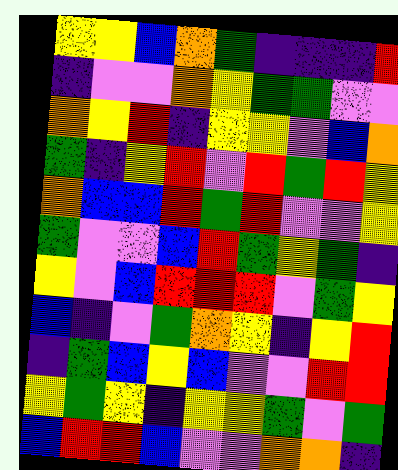[["yellow", "yellow", "blue", "orange", "green", "indigo", "indigo", "indigo", "red"], ["indigo", "violet", "violet", "orange", "yellow", "green", "green", "violet", "violet"], ["orange", "yellow", "red", "indigo", "yellow", "yellow", "violet", "blue", "orange"], ["green", "indigo", "yellow", "red", "violet", "red", "green", "red", "yellow"], ["orange", "blue", "blue", "red", "green", "red", "violet", "violet", "yellow"], ["green", "violet", "violet", "blue", "red", "green", "yellow", "green", "indigo"], ["yellow", "violet", "blue", "red", "red", "red", "violet", "green", "yellow"], ["blue", "indigo", "violet", "green", "orange", "yellow", "indigo", "yellow", "red"], ["indigo", "green", "blue", "yellow", "blue", "violet", "violet", "red", "red"], ["yellow", "green", "yellow", "indigo", "yellow", "yellow", "green", "violet", "green"], ["blue", "red", "red", "blue", "violet", "violet", "orange", "orange", "indigo"]]